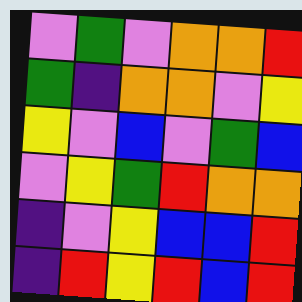[["violet", "green", "violet", "orange", "orange", "red"], ["green", "indigo", "orange", "orange", "violet", "yellow"], ["yellow", "violet", "blue", "violet", "green", "blue"], ["violet", "yellow", "green", "red", "orange", "orange"], ["indigo", "violet", "yellow", "blue", "blue", "red"], ["indigo", "red", "yellow", "red", "blue", "red"]]